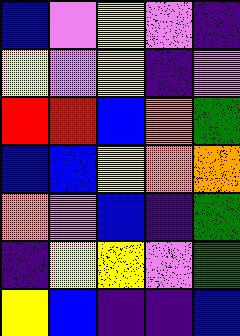[["blue", "violet", "yellow", "violet", "indigo"], ["yellow", "violet", "yellow", "indigo", "violet"], ["red", "red", "blue", "orange", "green"], ["blue", "blue", "yellow", "orange", "orange"], ["orange", "violet", "blue", "indigo", "green"], ["indigo", "yellow", "yellow", "violet", "green"], ["yellow", "blue", "indigo", "indigo", "blue"]]